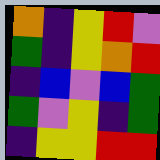[["orange", "indigo", "yellow", "red", "violet"], ["green", "indigo", "yellow", "orange", "red"], ["indigo", "blue", "violet", "blue", "green"], ["green", "violet", "yellow", "indigo", "green"], ["indigo", "yellow", "yellow", "red", "red"]]